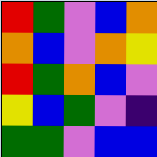[["red", "green", "violet", "blue", "orange"], ["orange", "blue", "violet", "orange", "yellow"], ["red", "green", "orange", "blue", "violet"], ["yellow", "blue", "green", "violet", "indigo"], ["green", "green", "violet", "blue", "blue"]]